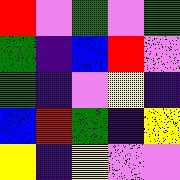[["red", "violet", "green", "violet", "green"], ["green", "indigo", "blue", "red", "violet"], ["green", "indigo", "violet", "yellow", "indigo"], ["blue", "red", "green", "indigo", "yellow"], ["yellow", "indigo", "yellow", "violet", "violet"]]